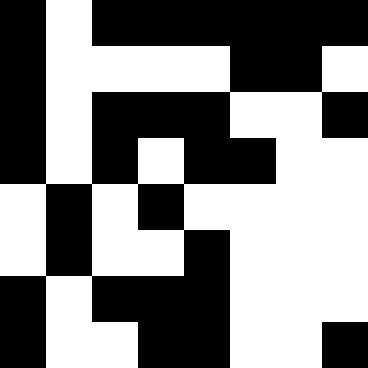[["black", "white", "black", "black", "black", "black", "black", "black"], ["black", "white", "white", "white", "white", "black", "black", "white"], ["black", "white", "black", "black", "black", "white", "white", "black"], ["black", "white", "black", "white", "black", "black", "white", "white"], ["white", "black", "white", "black", "white", "white", "white", "white"], ["white", "black", "white", "white", "black", "white", "white", "white"], ["black", "white", "black", "black", "black", "white", "white", "white"], ["black", "white", "white", "black", "black", "white", "white", "black"]]